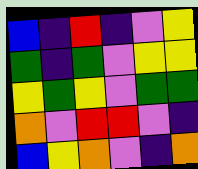[["blue", "indigo", "red", "indigo", "violet", "yellow"], ["green", "indigo", "green", "violet", "yellow", "yellow"], ["yellow", "green", "yellow", "violet", "green", "green"], ["orange", "violet", "red", "red", "violet", "indigo"], ["blue", "yellow", "orange", "violet", "indigo", "orange"]]